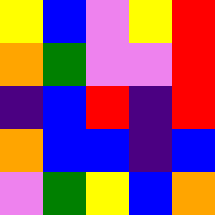[["yellow", "blue", "violet", "yellow", "red"], ["orange", "green", "violet", "violet", "red"], ["indigo", "blue", "red", "indigo", "red"], ["orange", "blue", "blue", "indigo", "blue"], ["violet", "green", "yellow", "blue", "orange"]]